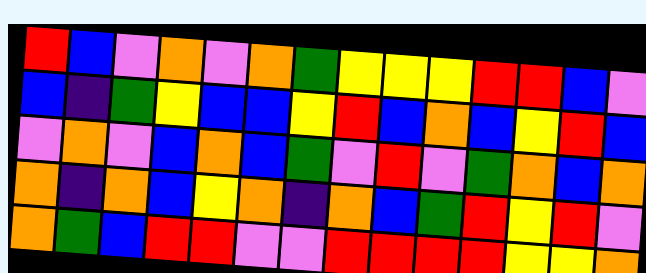[["red", "blue", "violet", "orange", "violet", "orange", "green", "yellow", "yellow", "yellow", "red", "red", "blue", "violet"], ["blue", "indigo", "green", "yellow", "blue", "blue", "yellow", "red", "blue", "orange", "blue", "yellow", "red", "blue"], ["violet", "orange", "violet", "blue", "orange", "blue", "green", "violet", "red", "violet", "green", "orange", "blue", "orange"], ["orange", "indigo", "orange", "blue", "yellow", "orange", "indigo", "orange", "blue", "green", "red", "yellow", "red", "violet"], ["orange", "green", "blue", "red", "red", "violet", "violet", "red", "red", "red", "red", "yellow", "yellow", "orange"]]